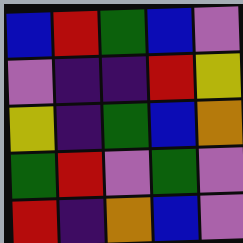[["blue", "red", "green", "blue", "violet"], ["violet", "indigo", "indigo", "red", "yellow"], ["yellow", "indigo", "green", "blue", "orange"], ["green", "red", "violet", "green", "violet"], ["red", "indigo", "orange", "blue", "violet"]]